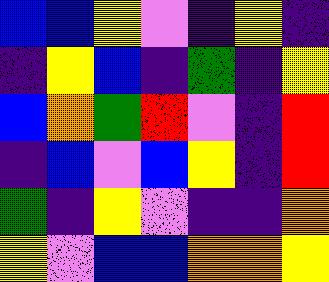[["blue", "blue", "yellow", "violet", "indigo", "yellow", "indigo"], ["indigo", "yellow", "blue", "indigo", "green", "indigo", "yellow"], ["blue", "orange", "green", "red", "violet", "indigo", "red"], ["indigo", "blue", "violet", "blue", "yellow", "indigo", "red"], ["green", "indigo", "yellow", "violet", "indigo", "indigo", "orange"], ["yellow", "violet", "blue", "blue", "orange", "orange", "yellow"]]